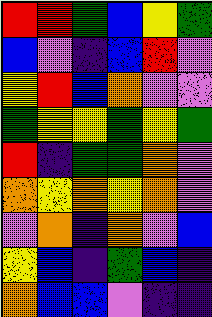[["red", "red", "green", "blue", "yellow", "green"], ["blue", "violet", "indigo", "blue", "red", "violet"], ["yellow", "red", "blue", "orange", "violet", "violet"], ["green", "yellow", "yellow", "green", "yellow", "green"], ["red", "indigo", "green", "green", "orange", "violet"], ["orange", "yellow", "orange", "yellow", "orange", "violet"], ["violet", "orange", "indigo", "orange", "violet", "blue"], ["yellow", "blue", "indigo", "green", "blue", "indigo"], ["orange", "blue", "blue", "violet", "indigo", "indigo"]]